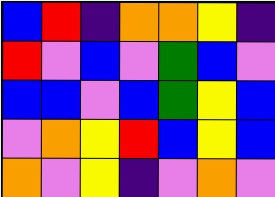[["blue", "red", "indigo", "orange", "orange", "yellow", "indigo"], ["red", "violet", "blue", "violet", "green", "blue", "violet"], ["blue", "blue", "violet", "blue", "green", "yellow", "blue"], ["violet", "orange", "yellow", "red", "blue", "yellow", "blue"], ["orange", "violet", "yellow", "indigo", "violet", "orange", "violet"]]